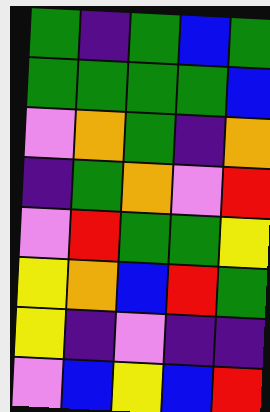[["green", "indigo", "green", "blue", "green"], ["green", "green", "green", "green", "blue"], ["violet", "orange", "green", "indigo", "orange"], ["indigo", "green", "orange", "violet", "red"], ["violet", "red", "green", "green", "yellow"], ["yellow", "orange", "blue", "red", "green"], ["yellow", "indigo", "violet", "indigo", "indigo"], ["violet", "blue", "yellow", "blue", "red"]]